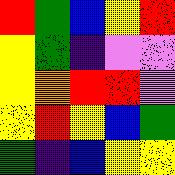[["red", "green", "blue", "yellow", "red"], ["yellow", "green", "indigo", "violet", "violet"], ["yellow", "orange", "red", "red", "violet"], ["yellow", "red", "yellow", "blue", "green"], ["green", "indigo", "blue", "yellow", "yellow"]]